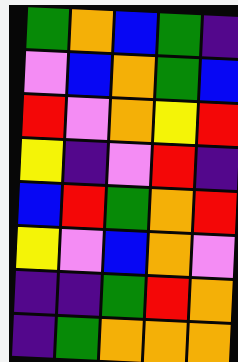[["green", "orange", "blue", "green", "indigo"], ["violet", "blue", "orange", "green", "blue"], ["red", "violet", "orange", "yellow", "red"], ["yellow", "indigo", "violet", "red", "indigo"], ["blue", "red", "green", "orange", "red"], ["yellow", "violet", "blue", "orange", "violet"], ["indigo", "indigo", "green", "red", "orange"], ["indigo", "green", "orange", "orange", "orange"]]